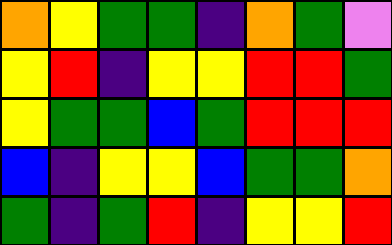[["orange", "yellow", "green", "green", "indigo", "orange", "green", "violet"], ["yellow", "red", "indigo", "yellow", "yellow", "red", "red", "green"], ["yellow", "green", "green", "blue", "green", "red", "red", "red"], ["blue", "indigo", "yellow", "yellow", "blue", "green", "green", "orange"], ["green", "indigo", "green", "red", "indigo", "yellow", "yellow", "red"]]